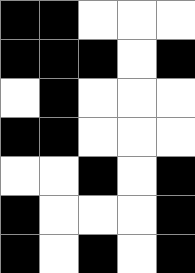[["black", "black", "white", "white", "white"], ["black", "black", "black", "white", "black"], ["white", "black", "white", "white", "white"], ["black", "black", "white", "white", "white"], ["white", "white", "black", "white", "black"], ["black", "white", "white", "white", "black"], ["black", "white", "black", "white", "black"]]